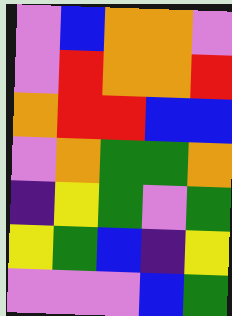[["violet", "blue", "orange", "orange", "violet"], ["violet", "red", "orange", "orange", "red"], ["orange", "red", "red", "blue", "blue"], ["violet", "orange", "green", "green", "orange"], ["indigo", "yellow", "green", "violet", "green"], ["yellow", "green", "blue", "indigo", "yellow"], ["violet", "violet", "violet", "blue", "green"]]